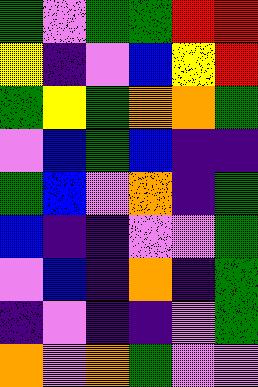[["green", "violet", "green", "green", "red", "red"], ["yellow", "indigo", "violet", "blue", "yellow", "red"], ["green", "yellow", "green", "orange", "orange", "green"], ["violet", "blue", "green", "blue", "indigo", "indigo"], ["green", "blue", "violet", "orange", "indigo", "green"], ["blue", "indigo", "indigo", "violet", "violet", "green"], ["violet", "blue", "indigo", "orange", "indigo", "green"], ["indigo", "violet", "indigo", "indigo", "violet", "green"], ["orange", "violet", "orange", "green", "violet", "violet"]]